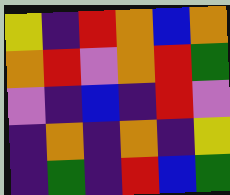[["yellow", "indigo", "red", "orange", "blue", "orange"], ["orange", "red", "violet", "orange", "red", "green"], ["violet", "indigo", "blue", "indigo", "red", "violet"], ["indigo", "orange", "indigo", "orange", "indigo", "yellow"], ["indigo", "green", "indigo", "red", "blue", "green"]]